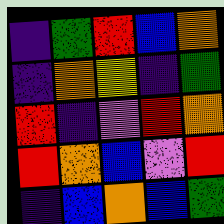[["indigo", "green", "red", "blue", "orange"], ["indigo", "orange", "yellow", "indigo", "green"], ["red", "indigo", "violet", "red", "orange"], ["red", "orange", "blue", "violet", "red"], ["indigo", "blue", "orange", "blue", "green"]]